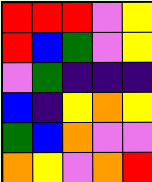[["red", "red", "red", "violet", "yellow"], ["red", "blue", "green", "violet", "yellow"], ["violet", "green", "indigo", "indigo", "indigo"], ["blue", "indigo", "yellow", "orange", "yellow"], ["green", "blue", "orange", "violet", "violet"], ["orange", "yellow", "violet", "orange", "red"]]